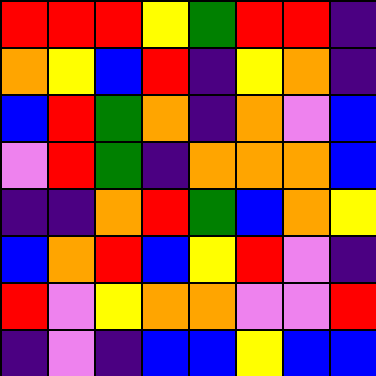[["red", "red", "red", "yellow", "green", "red", "red", "indigo"], ["orange", "yellow", "blue", "red", "indigo", "yellow", "orange", "indigo"], ["blue", "red", "green", "orange", "indigo", "orange", "violet", "blue"], ["violet", "red", "green", "indigo", "orange", "orange", "orange", "blue"], ["indigo", "indigo", "orange", "red", "green", "blue", "orange", "yellow"], ["blue", "orange", "red", "blue", "yellow", "red", "violet", "indigo"], ["red", "violet", "yellow", "orange", "orange", "violet", "violet", "red"], ["indigo", "violet", "indigo", "blue", "blue", "yellow", "blue", "blue"]]